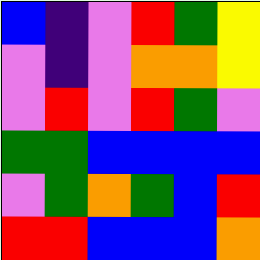[["blue", "indigo", "violet", "red", "green", "yellow"], ["violet", "indigo", "violet", "orange", "orange", "yellow"], ["violet", "red", "violet", "red", "green", "violet"], ["green", "green", "blue", "blue", "blue", "blue"], ["violet", "green", "orange", "green", "blue", "red"], ["red", "red", "blue", "blue", "blue", "orange"]]